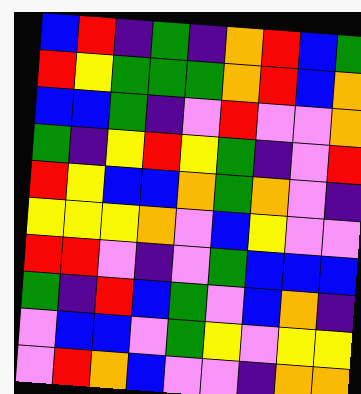[["blue", "red", "indigo", "green", "indigo", "orange", "red", "blue", "green"], ["red", "yellow", "green", "green", "green", "orange", "red", "blue", "orange"], ["blue", "blue", "green", "indigo", "violet", "red", "violet", "violet", "orange"], ["green", "indigo", "yellow", "red", "yellow", "green", "indigo", "violet", "red"], ["red", "yellow", "blue", "blue", "orange", "green", "orange", "violet", "indigo"], ["yellow", "yellow", "yellow", "orange", "violet", "blue", "yellow", "violet", "violet"], ["red", "red", "violet", "indigo", "violet", "green", "blue", "blue", "blue"], ["green", "indigo", "red", "blue", "green", "violet", "blue", "orange", "indigo"], ["violet", "blue", "blue", "violet", "green", "yellow", "violet", "yellow", "yellow"], ["violet", "red", "orange", "blue", "violet", "violet", "indigo", "orange", "orange"]]